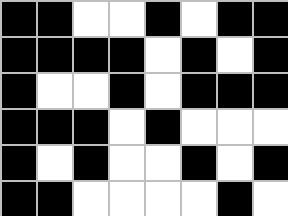[["black", "black", "white", "white", "black", "white", "black", "black"], ["black", "black", "black", "black", "white", "black", "white", "black"], ["black", "white", "white", "black", "white", "black", "black", "black"], ["black", "black", "black", "white", "black", "white", "white", "white"], ["black", "white", "black", "white", "white", "black", "white", "black"], ["black", "black", "white", "white", "white", "white", "black", "white"]]